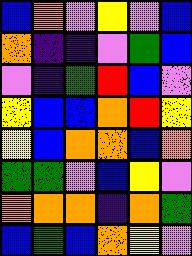[["blue", "orange", "violet", "yellow", "violet", "blue"], ["orange", "indigo", "indigo", "violet", "green", "blue"], ["violet", "indigo", "green", "red", "blue", "violet"], ["yellow", "blue", "blue", "orange", "red", "yellow"], ["yellow", "blue", "orange", "orange", "blue", "orange"], ["green", "green", "violet", "blue", "yellow", "violet"], ["orange", "orange", "orange", "indigo", "orange", "green"], ["blue", "green", "blue", "orange", "yellow", "violet"]]